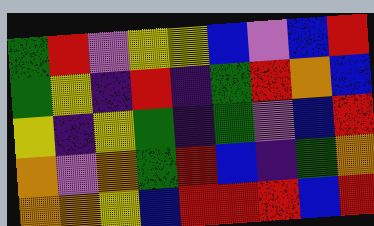[["green", "red", "violet", "yellow", "yellow", "blue", "violet", "blue", "red"], ["green", "yellow", "indigo", "red", "indigo", "green", "red", "orange", "blue"], ["yellow", "indigo", "yellow", "green", "indigo", "green", "violet", "blue", "red"], ["orange", "violet", "orange", "green", "red", "blue", "indigo", "green", "orange"], ["orange", "orange", "yellow", "blue", "red", "red", "red", "blue", "red"]]